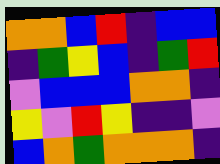[["orange", "orange", "blue", "red", "indigo", "blue", "blue"], ["indigo", "green", "yellow", "blue", "indigo", "green", "red"], ["violet", "blue", "blue", "blue", "orange", "orange", "indigo"], ["yellow", "violet", "red", "yellow", "indigo", "indigo", "violet"], ["blue", "orange", "green", "orange", "orange", "orange", "indigo"]]